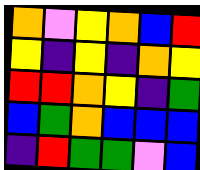[["orange", "violet", "yellow", "orange", "blue", "red"], ["yellow", "indigo", "yellow", "indigo", "orange", "yellow"], ["red", "red", "orange", "yellow", "indigo", "green"], ["blue", "green", "orange", "blue", "blue", "blue"], ["indigo", "red", "green", "green", "violet", "blue"]]